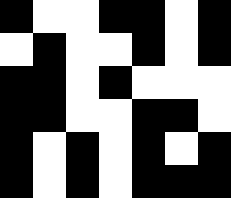[["black", "white", "white", "black", "black", "white", "black"], ["white", "black", "white", "white", "black", "white", "black"], ["black", "black", "white", "black", "white", "white", "white"], ["black", "black", "white", "white", "black", "black", "white"], ["black", "white", "black", "white", "black", "white", "black"], ["black", "white", "black", "white", "black", "black", "black"]]